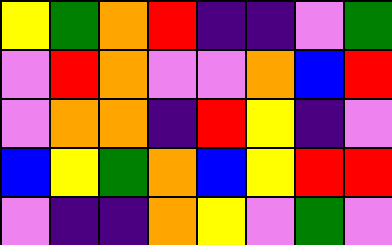[["yellow", "green", "orange", "red", "indigo", "indigo", "violet", "green"], ["violet", "red", "orange", "violet", "violet", "orange", "blue", "red"], ["violet", "orange", "orange", "indigo", "red", "yellow", "indigo", "violet"], ["blue", "yellow", "green", "orange", "blue", "yellow", "red", "red"], ["violet", "indigo", "indigo", "orange", "yellow", "violet", "green", "violet"]]